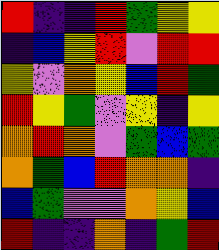[["red", "indigo", "indigo", "red", "green", "yellow", "yellow"], ["indigo", "blue", "yellow", "red", "violet", "red", "red"], ["yellow", "violet", "orange", "yellow", "blue", "red", "green"], ["red", "yellow", "green", "violet", "yellow", "indigo", "yellow"], ["orange", "red", "orange", "violet", "green", "blue", "green"], ["orange", "green", "blue", "red", "orange", "orange", "indigo"], ["blue", "green", "violet", "violet", "orange", "yellow", "blue"], ["red", "indigo", "indigo", "orange", "indigo", "green", "red"]]